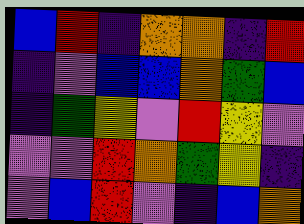[["blue", "red", "indigo", "orange", "orange", "indigo", "red"], ["indigo", "violet", "blue", "blue", "orange", "green", "blue"], ["indigo", "green", "yellow", "violet", "red", "yellow", "violet"], ["violet", "violet", "red", "orange", "green", "yellow", "indigo"], ["violet", "blue", "red", "violet", "indigo", "blue", "orange"]]